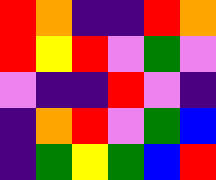[["red", "orange", "indigo", "indigo", "red", "orange"], ["red", "yellow", "red", "violet", "green", "violet"], ["violet", "indigo", "indigo", "red", "violet", "indigo"], ["indigo", "orange", "red", "violet", "green", "blue"], ["indigo", "green", "yellow", "green", "blue", "red"]]